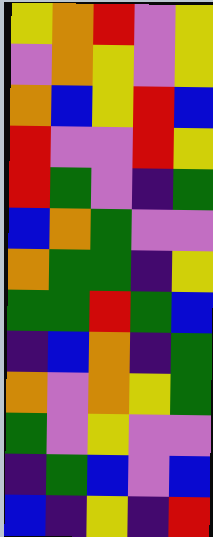[["yellow", "orange", "red", "violet", "yellow"], ["violet", "orange", "yellow", "violet", "yellow"], ["orange", "blue", "yellow", "red", "blue"], ["red", "violet", "violet", "red", "yellow"], ["red", "green", "violet", "indigo", "green"], ["blue", "orange", "green", "violet", "violet"], ["orange", "green", "green", "indigo", "yellow"], ["green", "green", "red", "green", "blue"], ["indigo", "blue", "orange", "indigo", "green"], ["orange", "violet", "orange", "yellow", "green"], ["green", "violet", "yellow", "violet", "violet"], ["indigo", "green", "blue", "violet", "blue"], ["blue", "indigo", "yellow", "indigo", "red"]]